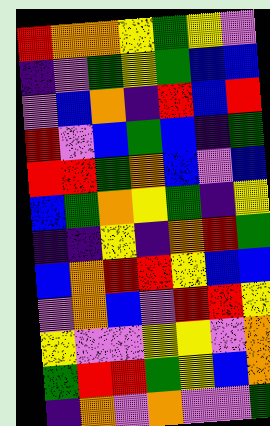[["red", "orange", "orange", "yellow", "green", "yellow", "violet"], ["indigo", "violet", "green", "yellow", "green", "blue", "blue"], ["violet", "blue", "orange", "indigo", "red", "blue", "red"], ["red", "violet", "blue", "green", "blue", "indigo", "green"], ["red", "red", "green", "orange", "blue", "violet", "blue"], ["blue", "green", "orange", "yellow", "green", "indigo", "yellow"], ["indigo", "indigo", "yellow", "indigo", "orange", "red", "green"], ["blue", "orange", "red", "red", "yellow", "blue", "blue"], ["violet", "orange", "blue", "violet", "red", "red", "yellow"], ["yellow", "violet", "violet", "yellow", "yellow", "violet", "orange"], ["green", "red", "red", "green", "yellow", "blue", "orange"], ["indigo", "orange", "violet", "orange", "violet", "violet", "green"]]